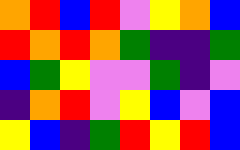[["orange", "red", "blue", "red", "violet", "yellow", "orange", "blue"], ["red", "orange", "red", "orange", "green", "indigo", "indigo", "green"], ["blue", "green", "yellow", "violet", "violet", "green", "indigo", "violet"], ["indigo", "orange", "red", "violet", "yellow", "blue", "violet", "blue"], ["yellow", "blue", "indigo", "green", "red", "yellow", "red", "blue"]]